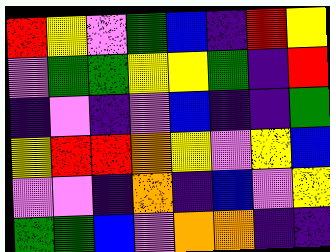[["red", "yellow", "violet", "green", "blue", "indigo", "red", "yellow"], ["violet", "green", "green", "yellow", "yellow", "green", "indigo", "red"], ["indigo", "violet", "indigo", "violet", "blue", "indigo", "indigo", "green"], ["yellow", "red", "red", "orange", "yellow", "violet", "yellow", "blue"], ["violet", "violet", "indigo", "orange", "indigo", "blue", "violet", "yellow"], ["green", "green", "blue", "violet", "orange", "orange", "indigo", "indigo"]]